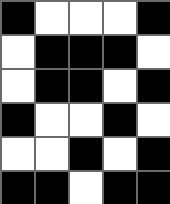[["black", "white", "white", "white", "black"], ["white", "black", "black", "black", "white"], ["white", "black", "black", "white", "black"], ["black", "white", "white", "black", "white"], ["white", "white", "black", "white", "black"], ["black", "black", "white", "black", "black"]]